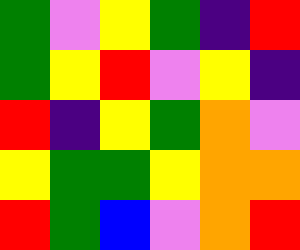[["green", "violet", "yellow", "green", "indigo", "red"], ["green", "yellow", "red", "violet", "yellow", "indigo"], ["red", "indigo", "yellow", "green", "orange", "violet"], ["yellow", "green", "green", "yellow", "orange", "orange"], ["red", "green", "blue", "violet", "orange", "red"]]